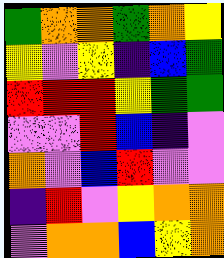[["green", "orange", "orange", "green", "orange", "yellow"], ["yellow", "violet", "yellow", "indigo", "blue", "green"], ["red", "red", "red", "yellow", "green", "green"], ["violet", "violet", "red", "blue", "indigo", "violet"], ["orange", "violet", "blue", "red", "violet", "violet"], ["indigo", "red", "violet", "yellow", "orange", "orange"], ["violet", "orange", "orange", "blue", "yellow", "orange"]]